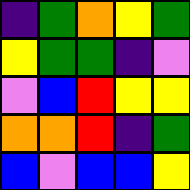[["indigo", "green", "orange", "yellow", "green"], ["yellow", "green", "green", "indigo", "violet"], ["violet", "blue", "red", "yellow", "yellow"], ["orange", "orange", "red", "indigo", "green"], ["blue", "violet", "blue", "blue", "yellow"]]